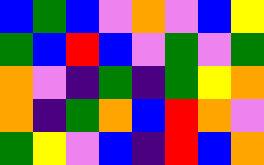[["blue", "green", "blue", "violet", "orange", "violet", "blue", "yellow"], ["green", "blue", "red", "blue", "violet", "green", "violet", "green"], ["orange", "violet", "indigo", "green", "indigo", "green", "yellow", "orange"], ["orange", "indigo", "green", "orange", "blue", "red", "orange", "violet"], ["green", "yellow", "violet", "blue", "indigo", "red", "blue", "orange"]]